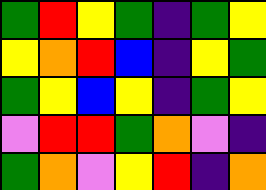[["green", "red", "yellow", "green", "indigo", "green", "yellow"], ["yellow", "orange", "red", "blue", "indigo", "yellow", "green"], ["green", "yellow", "blue", "yellow", "indigo", "green", "yellow"], ["violet", "red", "red", "green", "orange", "violet", "indigo"], ["green", "orange", "violet", "yellow", "red", "indigo", "orange"]]